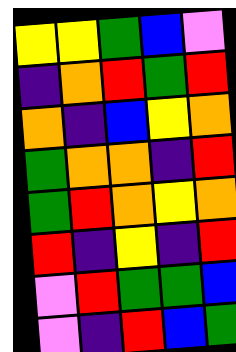[["yellow", "yellow", "green", "blue", "violet"], ["indigo", "orange", "red", "green", "red"], ["orange", "indigo", "blue", "yellow", "orange"], ["green", "orange", "orange", "indigo", "red"], ["green", "red", "orange", "yellow", "orange"], ["red", "indigo", "yellow", "indigo", "red"], ["violet", "red", "green", "green", "blue"], ["violet", "indigo", "red", "blue", "green"]]